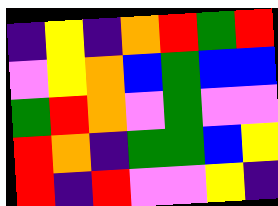[["indigo", "yellow", "indigo", "orange", "red", "green", "red"], ["violet", "yellow", "orange", "blue", "green", "blue", "blue"], ["green", "red", "orange", "violet", "green", "violet", "violet"], ["red", "orange", "indigo", "green", "green", "blue", "yellow"], ["red", "indigo", "red", "violet", "violet", "yellow", "indigo"]]